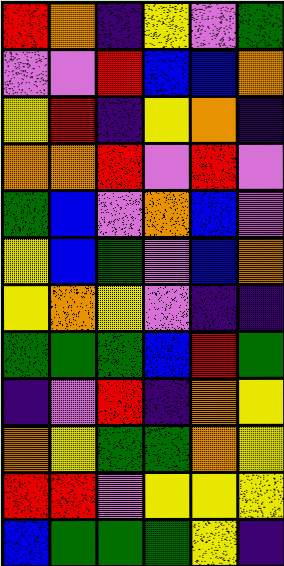[["red", "orange", "indigo", "yellow", "violet", "green"], ["violet", "violet", "red", "blue", "blue", "orange"], ["yellow", "red", "indigo", "yellow", "orange", "indigo"], ["orange", "orange", "red", "violet", "red", "violet"], ["green", "blue", "violet", "orange", "blue", "violet"], ["yellow", "blue", "green", "violet", "blue", "orange"], ["yellow", "orange", "yellow", "violet", "indigo", "indigo"], ["green", "green", "green", "blue", "red", "green"], ["indigo", "violet", "red", "indigo", "orange", "yellow"], ["orange", "yellow", "green", "green", "orange", "yellow"], ["red", "red", "violet", "yellow", "yellow", "yellow"], ["blue", "green", "green", "green", "yellow", "indigo"]]